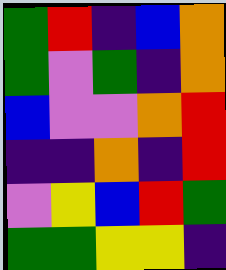[["green", "red", "indigo", "blue", "orange"], ["green", "violet", "green", "indigo", "orange"], ["blue", "violet", "violet", "orange", "red"], ["indigo", "indigo", "orange", "indigo", "red"], ["violet", "yellow", "blue", "red", "green"], ["green", "green", "yellow", "yellow", "indigo"]]